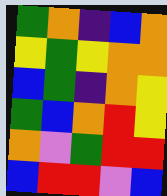[["green", "orange", "indigo", "blue", "orange"], ["yellow", "green", "yellow", "orange", "orange"], ["blue", "green", "indigo", "orange", "yellow"], ["green", "blue", "orange", "red", "yellow"], ["orange", "violet", "green", "red", "red"], ["blue", "red", "red", "violet", "blue"]]